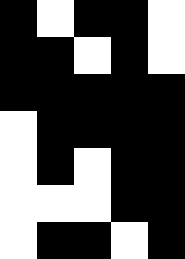[["black", "white", "black", "black", "white"], ["black", "black", "white", "black", "white"], ["black", "black", "black", "black", "black"], ["white", "black", "black", "black", "black"], ["white", "black", "white", "black", "black"], ["white", "white", "white", "black", "black"], ["white", "black", "black", "white", "black"]]